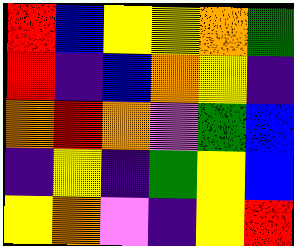[["red", "blue", "yellow", "yellow", "orange", "green"], ["red", "indigo", "blue", "orange", "yellow", "indigo"], ["orange", "red", "orange", "violet", "green", "blue"], ["indigo", "yellow", "indigo", "green", "yellow", "blue"], ["yellow", "orange", "violet", "indigo", "yellow", "red"]]